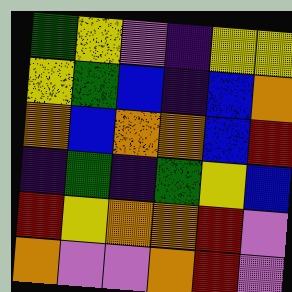[["green", "yellow", "violet", "indigo", "yellow", "yellow"], ["yellow", "green", "blue", "indigo", "blue", "orange"], ["orange", "blue", "orange", "orange", "blue", "red"], ["indigo", "green", "indigo", "green", "yellow", "blue"], ["red", "yellow", "orange", "orange", "red", "violet"], ["orange", "violet", "violet", "orange", "red", "violet"]]